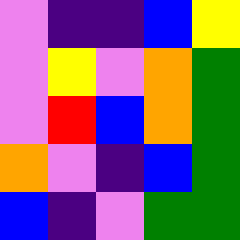[["violet", "indigo", "indigo", "blue", "yellow"], ["violet", "yellow", "violet", "orange", "green"], ["violet", "red", "blue", "orange", "green"], ["orange", "violet", "indigo", "blue", "green"], ["blue", "indigo", "violet", "green", "green"]]